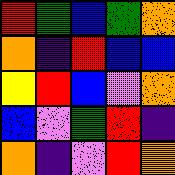[["red", "green", "blue", "green", "orange"], ["orange", "indigo", "red", "blue", "blue"], ["yellow", "red", "blue", "violet", "orange"], ["blue", "violet", "green", "red", "indigo"], ["orange", "indigo", "violet", "red", "orange"]]